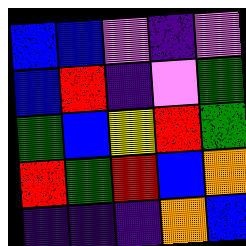[["blue", "blue", "violet", "indigo", "violet"], ["blue", "red", "indigo", "violet", "green"], ["green", "blue", "yellow", "red", "green"], ["red", "green", "red", "blue", "orange"], ["indigo", "indigo", "indigo", "orange", "blue"]]